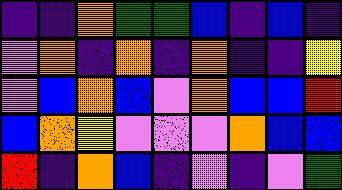[["indigo", "indigo", "orange", "green", "green", "blue", "indigo", "blue", "indigo"], ["violet", "orange", "indigo", "orange", "indigo", "orange", "indigo", "indigo", "yellow"], ["violet", "blue", "orange", "blue", "violet", "orange", "blue", "blue", "red"], ["blue", "orange", "yellow", "violet", "violet", "violet", "orange", "blue", "blue"], ["red", "indigo", "orange", "blue", "indigo", "violet", "indigo", "violet", "green"]]